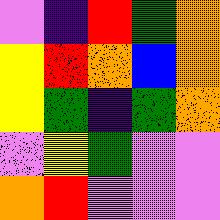[["violet", "indigo", "red", "green", "orange"], ["yellow", "red", "orange", "blue", "orange"], ["yellow", "green", "indigo", "green", "orange"], ["violet", "yellow", "green", "violet", "violet"], ["orange", "red", "violet", "violet", "violet"]]